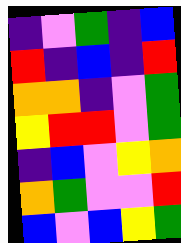[["indigo", "violet", "green", "indigo", "blue"], ["red", "indigo", "blue", "indigo", "red"], ["orange", "orange", "indigo", "violet", "green"], ["yellow", "red", "red", "violet", "green"], ["indigo", "blue", "violet", "yellow", "orange"], ["orange", "green", "violet", "violet", "red"], ["blue", "violet", "blue", "yellow", "green"]]